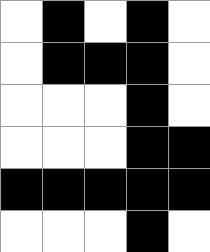[["white", "black", "white", "black", "white"], ["white", "black", "black", "black", "white"], ["white", "white", "white", "black", "white"], ["white", "white", "white", "black", "black"], ["black", "black", "black", "black", "black"], ["white", "white", "white", "black", "white"]]